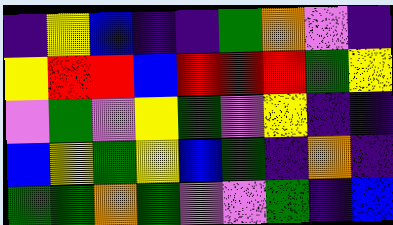[["indigo", "yellow", "blue", "indigo", "indigo", "green", "orange", "violet", "indigo"], ["yellow", "red", "red", "blue", "red", "red", "red", "green", "yellow"], ["violet", "green", "violet", "yellow", "green", "violet", "yellow", "indigo", "indigo"], ["blue", "yellow", "green", "yellow", "blue", "green", "indigo", "orange", "indigo"], ["green", "green", "orange", "green", "violet", "violet", "green", "indigo", "blue"]]